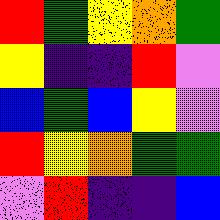[["red", "green", "yellow", "orange", "green"], ["yellow", "indigo", "indigo", "red", "violet"], ["blue", "green", "blue", "yellow", "violet"], ["red", "yellow", "orange", "green", "green"], ["violet", "red", "indigo", "indigo", "blue"]]